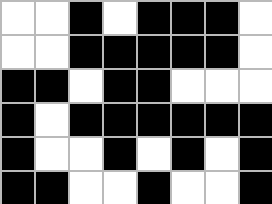[["white", "white", "black", "white", "black", "black", "black", "white"], ["white", "white", "black", "black", "black", "black", "black", "white"], ["black", "black", "white", "black", "black", "white", "white", "white"], ["black", "white", "black", "black", "black", "black", "black", "black"], ["black", "white", "white", "black", "white", "black", "white", "black"], ["black", "black", "white", "white", "black", "white", "white", "black"]]